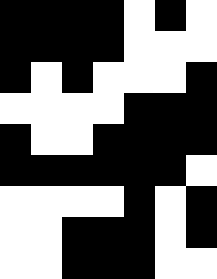[["black", "black", "black", "black", "white", "black", "white"], ["black", "black", "black", "black", "white", "white", "white"], ["black", "white", "black", "white", "white", "white", "black"], ["white", "white", "white", "white", "black", "black", "black"], ["black", "white", "white", "black", "black", "black", "black"], ["black", "black", "black", "black", "black", "black", "white"], ["white", "white", "white", "white", "black", "white", "black"], ["white", "white", "black", "black", "black", "white", "black"], ["white", "white", "black", "black", "black", "white", "white"]]